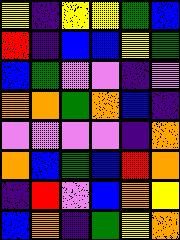[["yellow", "indigo", "yellow", "yellow", "green", "blue"], ["red", "indigo", "blue", "blue", "yellow", "green"], ["blue", "green", "violet", "violet", "indigo", "violet"], ["orange", "orange", "green", "orange", "blue", "indigo"], ["violet", "violet", "violet", "violet", "indigo", "orange"], ["orange", "blue", "green", "blue", "red", "orange"], ["indigo", "red", "violet", "blue", "orange", "yellow"], ["blue", "orange", "indigo", "green", "yellow", "orange"]]